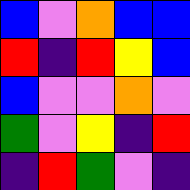[["blue", "violet", "orange", "blue", "blue"], ["red", "indigo", "red", "yellow", "blue"], ["blue", "violet", "violet", "orange", "violet"], ["green", "violet", "yellow", "indigo", "red"], ["indigo", "red", "green", "violet", "indigo"]]